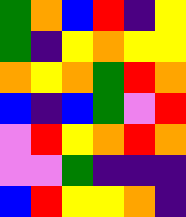[["green", "orange", "blue", "red", "indigo", "yellow"], ["green", "indigo", "yellow", "orange", "yellow", "yellow"], ["orange", "yellow", "orange", "green", "red", "orange"], ["blue", "indigo", "blue", "green", "violet", "red"], ["violet", "red", "yellow", "orange", "red", "orange"], ["violet", "violet", "green", "indigo", "indigo", "indigo"], ["blue", "red", "yellow", "yellow", "orange", "indigo"]]